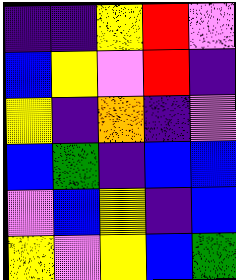[["indigo", "indigo", "yellow", "red", "violet"], ["blue", "yellow", "violet", "red", "indigo"], ["yellow", "indigo", "orange", "indigo", "violet"], ["blue", "green", "indigo", "blue", "blue"], ["violet", "blue", "yellow", "indigo", "blue"], ["yellow", "violet", "yellow", "blue", "green"]]